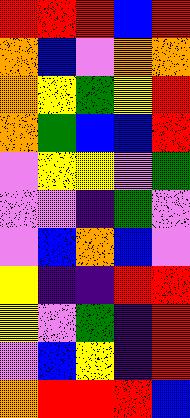[["red", "red", "red", "blue", "red"], ["orange", "blue", "violet", "orange", "orange"], ["orange", "yellow", "green", "yellow", "red"], ["orange", "green", "blue", "blue", "red"], ["violet", "yellow", "yellow", "violet", "green"], ["violet", "violet", "indigo", "green", "violet"], ["violet", "blue", "orange", "blue", "violet"], ["yellow", "indigo", "indigo", "red", "red"], ["yellow", "violet", "green", "indigo", "red"], ["violet", "blue", "yellow", "indigo", "red"], ["orange", "red", "red", "red", "blue"]]